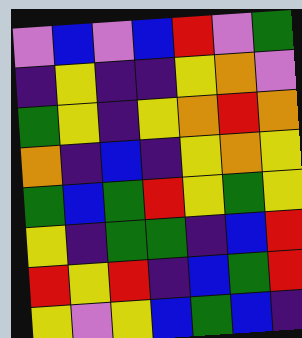[["violet", "blue", "violet", "blue", "red", "violet", "green"], ["indigo", "yellow", "indigo", "indigo", "yellow", "orange", "violet"], ["green", "yellow", "indigo", "yellow", "orange", "red", "orange"], ["orange", "indigo", "blue", "indigo", "yellow", "orange", "yellow"], ["green", "blue", "green", "red", "yellow", "green", "yellow"], ["yellow", "indigo", "green", "green", "indigo", "blue", "red"], ["red", "yellow", "red", "indigo", "blue", "green", "red"], ["yellow", "violet", "yellow", "blue", "green", "blue", "indigo"]]